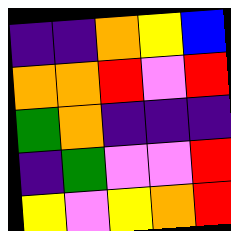[["indigo", "indigo", "orange", "yellow", "blue"], ["orange", "orange", "red", "violet", "red"], ["green", "orange", "indigo", "indigo", "indigo"], ["indigo", "green", "violet", "violet", "red"], ["yellow", "violet", "yellow", "orange", "red"]]